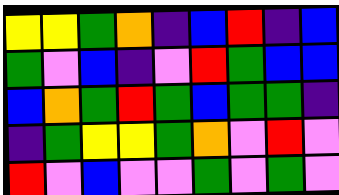[["yellow", "yellow", "green", "orange", "indigo", "blue", "red", "indigo", "blue"], ["green", "violet", "blue", "indigo", "violet", "red", "green", "blue", "blue"], ["blue", "orange", "green", "red", "green", "blue", "green", "green", "indigo"], ["indigo", "green", "yellow", "yellow", "green", "orange", "violet", "red", "violet"], ["red", "violet", "blue", "violet", "violet", "green", "violet", "green", "violet"]]